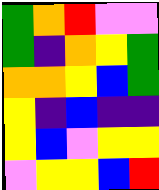[["green", "orange", "red", "violet", "violet"], ["green", "indigo", "orange", "yellow", "green"], ["orange", "orange", "yellow", "blue", "green"], ["yellow", "indigo", "blue", "indigo", "indigo"], ["yellow", "blue", "violet", "yellow", "yellow"], ["violet", "yellow", "yellow", "blue", "red"]]